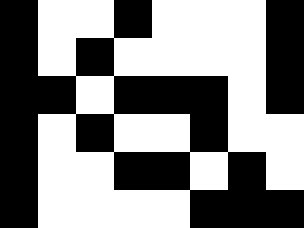[["black", "white", "white", "black", "white", "white", "white", "black"], ["black", "white", "black", "white", "white", "white", "white", "black"], ["black", "black", "white", "black", "black", "black", "white", "black"], ["black", "white", "black", "white", "white", "black", "white", "white"], ["black", "white", "white", "black", "black", "white", "black", "white"], ["black", "white", "white", "white", "white", "black", "black", "black"]]